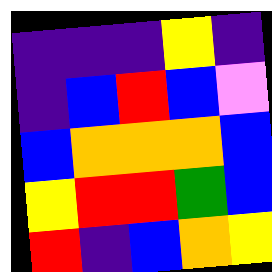[["indigo", "indigo", "indigo", "yellow", "indigo"], ["indigo", "blue", "red", "blue", "violet"], ["blue", "orange", "orange", "orange", "blue"], ["yellow", "red", "red", "green", "blue"], ["red", "indigo", "blue", "orange", "yellow"]]